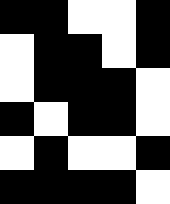[["black", "black", "white", "white", "black"], ["white", "black", "black", "white", "black"], ["white", "black", "black", "black", "white"], ["black", "white", "black", "black", "white"], ["white", "black", "white", "white", "black"], ["black", "black", "black", "black", "white"]]